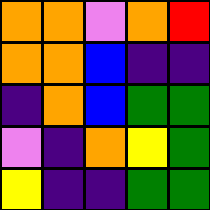[["orange", "orange", "violet", "orange", "red"], ["orange", "orange", "blue", "indigo", "indigo"], ["indigo", "orange", "blue", "green", "green"], ["violet", "indigo", "orange", "yellow", "green"], ["yellow", "indigo", "indigo", "green", "green"]]